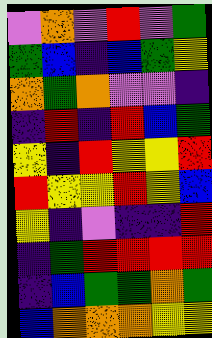[["violet", "orange", "violet", "red", "violet", "green"], ["green", "blue", "indigo", "blue", "green", "yellow"], ["orange", "green", "orange", "violet", "violet", "indigo"], ["indigo", "red", "indigo", "red", "blue", "green"], ["yellow", "indigo", "red", "yellow", "yellow", "red"], ["red", "yellow", "yellow", "red", "yellow", "blue"], ["yellow", "indigo", "violet", "indigo", "indigo", "red"], ["indigo", "green", "red", "red", "red", "red"], ["indigo", "blue", "green", "green", "orange", "green"], ["blue", "orange", "orange", "orange", "yellow", "yellow"]]